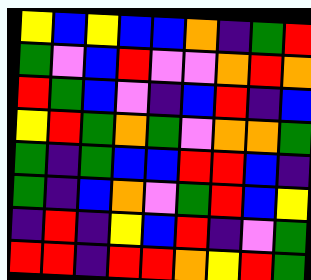[["yellow", "blue", "yellow", "blue", "blue", "orange", "indigo", "green", "red"], ["green", "violet", "blue", "red", "violet", "violet", "orange", "red", "orange"], ["red", "green", "blue", "violet", "indigo", "blue", "red", "indigo", "blue"], ["yellow", "red", "green", "orange", "green", "violet", "orange", "orange", "green"], ["green", "indigo", "green", "blue", "blue", "red", "red", "blue", "indigo"], ["green", "indigo", "blue", "orange", "violet", "green", "red", "blue", "yellow"], ["indigo", "red", "indigo", "yellow", "blue", "red", "indigo", "violet", "green"], ["red", "red", "indigo", "red", "red", "orange", "yellow", "red", "green"]]